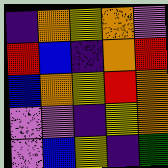[["indigo", "orange", "yellow", "orange", "violet"], ["red", "blue", "indigo", "orange", "red"], ["blue", "orange", "yellow", "red", "orange"], ["violet", "violet", "indigo", "yellow", "orange"], ["violet", "blue", "yellow", "indigo", "green"]]